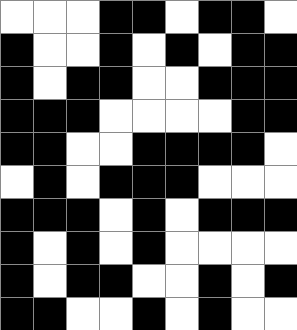[["white", "white", "white", "black", "black", "white", "black", "black", "white"], ["black", "white", "white", "black", "white", "black", "white", "black", "black"], ["black", "white", "black", "black", "white", "white", "black", "black", "black"], ["black", "black", "black", "white", "white", "white", "white", "black", "black"], ["black", "black", "white", "white", "black", "black", "black", "black", "white"], ["white", "black", "white", "black", "black", "black", "white", "white", "white"], ["black", "black", "black", "white", "black", "white", "black", "black", "black"], ["black", "white", "black", "white", "black", "white", "white", "white", "white"], ["black", "white", "black", "black", "white", "white", "black", "white", "black"], ["black", "black", "white", "white", "black", "white", "black", "white", "white"]]